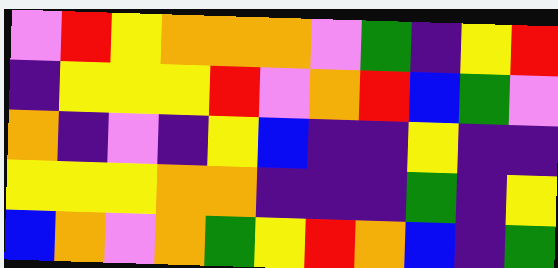[["violet", "red", "yellow", "orange", "orange", "orange", "violet", "green", "indigo", "yellow", "red"], ["indigo", "yellow", "yellow", "yellow", "red", "violet", "orange", "red", "blue", "green", "violet"], ["orange", "indigo", "violet", "indigo", "yellow", "blue", "indigo", "indigo", "yellow", "indigo", "indigo"], ["yellow", "yellow", "yellow", "orange", "orange", "indigo", "indigo", "indigo", "green", "indigo", "yellow"], ["blue", "orange", "violet", "orange", "green", "yellow", "red", "orange", "blue", "indigo", "green"]]